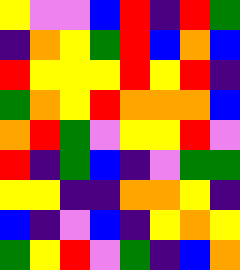[["yellow", "violet", "violet", "blue", "red", "indigo", "red", "green"], ["indigo", "orange", "yellow", "green", "red", "blue", "orange", "blue"], ["red", "yellow", "yellow", "yellow", "red", "yellow", "red", "indigo"], ["green", "orange", "yellow", "red", "orange", "orange", "orange", "blue"], ["orange", "red", "green", "violet", "yellow", "yellow", "red", "violet"], ["red", "indigo", "green", "blue", "indigo", "violet", "green", "green"], ["yellow", "yellow", "indigo", "indigo", "orange", "orange", "yellow", "indigo"], ["blue", "indigo", "violet", "blue", "indigo", "yellow", "orange", "yellow"], ["green", "yellow", "red", "violet", "green", "indigo", "blue", "orange"]]